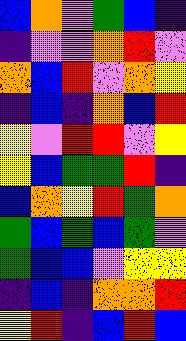[["blue", "orange", "violet", "green", "blue", "indigo"], ["indigo", "violet", "violet", "orange", "red", "violet"], ["orange", "blue", "red", "violet", "orange", "yellow"], ["indigo", "blue", "indigo", "orange", "blue", "red"], ["yellow", "violet", "red", "red", "violet", "yellow"], ["yellow", "blue", "green", "green", "red", "indigo"], ["blue", "orange", "yellow", "red", "green", "orange"], ["green", "blue", "green", "blue", "green", "violet"], ["green", "blue", "blue", "violet", "yellow", "yellow"], ["indigo", "blue", "indigo", "orange", "orange", "red"], ["yellow", "red", "indigo", "blue", "red", "blue"]]